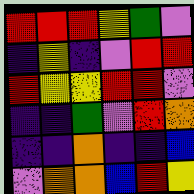[["red", "red", "red", "yellow", "green", "violet"], ["indigo", "yellow", "indigo", "violet", "red", "red"], ["red", "yellow", "yellow", "red", "red", "violet"], ["indigo", "indigo", "green", "violet", "red", "orange"], ["indigo", "indigo", "orange", "indigo", "indigo", "blue"], ["violet", "orange", "orange", "blue", "red", "yellow"]]